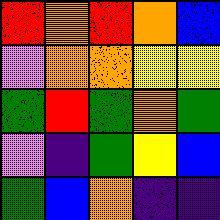[["red", "orange", "red", "orange", "blue"], ["violet", "orange", "orange", "yellow", "yellow"], ["green", "red", "green", "orange", "green"], ["violet", "indigo", "green", "yellow", "blue"], ["green", "blue", "orange", "indigo", "indigo"]]